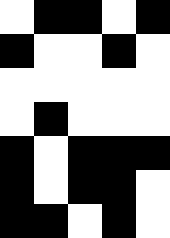[["white", "black", "black", "white", "black"], ["black", "white", "white", "black", "white"], ["white", "white", "white", "white", "white"], ["white", "black", "white", "white", "white"], ["black", "white", "black", "black", "black"], ["black", "white", "black", "black", "white"], ["black", "black", "white", "black", "white"]]